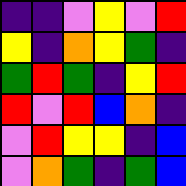[["indigo", "indigo", "violet", "yellow", "violet", "red"], ["yellow", "indigo", "orange", "yellow", "green", "indigo"], ["green", "red", "green", "indigo", "yellow", "red"], ["red", "violet", "red", "blue", "orange", "indigo"], ["violet", "red", "yellow", "yellow", "indigo", "blue"], ["violet", "orange", "green", "indigo", "green", "blue"]]